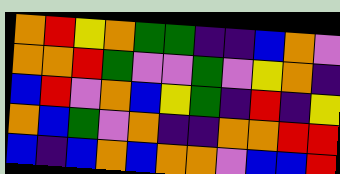[["orange", "red", "yellow", "orange", "green", "green", "indigo", "indigo", "blue", "orange", "violet"], ["orange", "orange", "red", "green", "violet", "violet", "green", "violet", "yellow", "orange", "indigo"], ["blue", "red", "violet", "orange", "blue", "yellow", "green", "indigo", "red", "indigo", "yellow"], ["orange", "blue", "green", "violet", "orange", "indigo", "indigo", "orange", "orange", "red", "red"], ["blue", "indigo", "blue", "orange", "blue", "orange", "orange", "violet", "blue", "blue", "red"]]